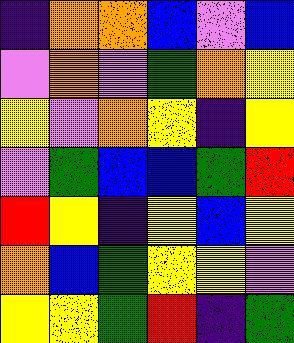[["indigo", "orange", "orange", "blue", "violet", "blue"], ["violet", "orange", "violet", "green", "orange", "yellow"], ["yellow", "violet", "orange", "yellow", "indigo", "yellow"], ["violet", "green", "blue", "blue", "green", "red"], ["red", "yellow", "indigo", "yellow", "blue", "yellow"], ["orange", "blue", "green", "yellow", "yellow", "violet"], ["yellow", "yellow", "green", "red", "indigo", "green"]]